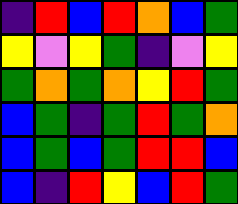[["indigo", "red", "blue", "red", "orange", "blue", "green"], ["yellow", "violet", "yellow", "green", "indigo", "violet", "yellow"], ["green", "orange", "green", "orange", "yellow", "red", "green"], ["blue", "green", "indigo", "green", "red", "green", "orange"], ["blue", "green", "blue", "green", "red", "red", "blue"], ["blue", "indigo", "red", "yellow", "blue", "red", "green"]]